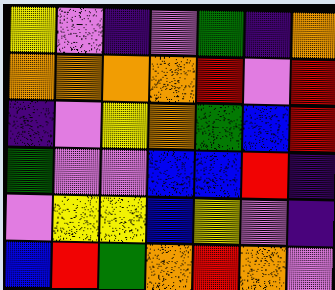[["yellow", "violet", "indigo", "violet", "green", "indigo", "orange"], ["orange", "orange", "orange", "orange", "red", "violet", "red"], ["indigo", "violet", "yellow", "orange", "green", "blue", "red"], ["green", "violet", "violet", "blue", "blue", "red", "indigo"], ["violet", "yellow", "yellow", "blue", "yellow", "violet", "indigo"], ["blue", "red", "green", "orange", "red", "orange", "violet"]]